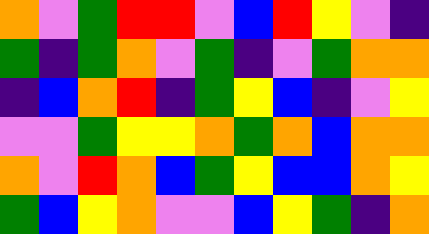[["orange", "violet", "green", "red", "red", "violet", "blue", "red", "yellow", "violet", "indigo"], ["green", "indigo", "green", "orange", "violet", "green", "indigo", "violet", "green", "orange", "orange"], ["indigo", "blue", "orange", "red", "indigo", "green", "yellow", "blue", "indigo", "violet", "yellow"], ["violet", "violet", "green", "yellow", "yellow", "orange", "green", "orange", "blue", "orange", "orange"], ["orange", "violet", "red", "orange", "blue", "green", "yellow", "blue", "blue", "orange", "yellow"], ["green", "blue", "yellow", "orange", "violet", "violet", "blue", "yellow", "green", "indigo", "orange"]]